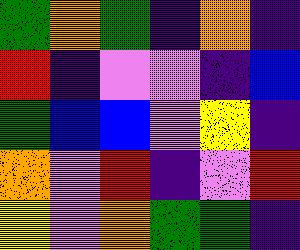[["green", "orange", "green", "indigo", "orange", "indigo"], ["red", "indigo", "violet", "violet", "indigo", "blue"], ["green", "blue", "blue", "violet", "yellow", "indigo"], ["orange", "violet", "red", "indigo", "violet", "red"], ["yellow", "violet", "orange", "green", "green", "indigo"]]